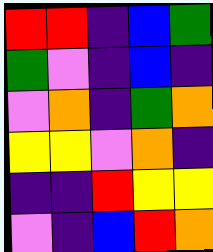[["red", "red", "indigo", "blue", "green"], ["green", "violet", "indigo", "blue", "indigo"], ["violet", "orange", "indigo", "green", "orange"], ["yellow", "yellow", "violet", "orange", "indigo"], ["indigo", "indigo", "red", "yellow", "yellow"], ["violet", "indigo", "blue", "red", "orange"]]